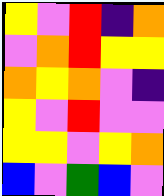[["yellow", "violet", "red", "indigo", "orange"], ["violet", "orange", "red", "yellow", "yellow"], ["orange", "yellow", "orange", "violet", "indigo"], ["yellow", "violet", "red", "violet", "violet"], ["yellow", "yellow", "violet", "yellow", "orange"], ["blue", "violet", "green", "blue", "violet"]]